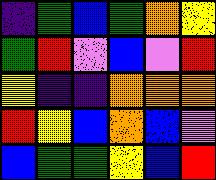[["indigo", "green", "blue", "green", "orange", "yellow"], ["green", "red", "violet", "blue", "violet", "red"], ["yellow", "indigo", "indigo", "orange", "orange", "orange"], ["red", "yellow", "blue", "orange", "blue", "violet"], ["blue", "green", "green", "yellow", "blue", "red"]]